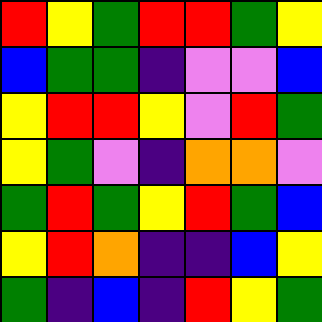[["red", "yellow", "green", "red", "red", "green", "yellow"], ["blue", "green", "green", "indigo", "violet", "violet", "blue"], ["yellow", "red", "red", "yellow", "violet", "red", "green"], ["yellow", "green", "violet", "indigo", "orange", "orange", "violet"], ["green", "red", "green", "yellow", "red", "green", "blue"], ["yellow", "red", "orange", "indigo", "indigo", "blue", "yellow"], ["green", "indigo", "blue", "indigo", "red", "yellow", "green"]]